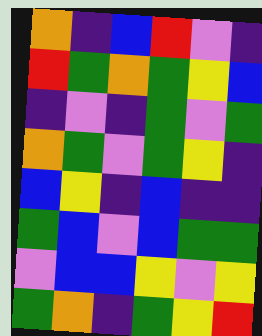[["orange", "indigo", "blue", "red", "violet", "indigo"], ["red", "green", "orange", "green", "yellow", "blue"], ["indigo", "violet", "indigo", "green", "violet", "green"], ["orange", "green", "violet", "green", "yellow", "indigo"], ["blue", "yellow", "indigo", "blue", "indigo", "indigo"], ["green", "blue", "violet", "blue", "green", "green"], ["violet", "blue", "blue", "yellow", "violet", "yellow"], ["green", "orange", "indigo", "green", "yellow", "red"]]